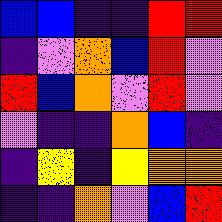[["blue", "blue", "indigo", "indigo", "red", "red"], ["indigo", "violet", "orange", "blue", "red", "violet"], ["red", "blue", "orange", "violet", "red", "violet"], ["violet", "indigo", "indigo", "orange", "blue", "indigo"], ["indigo", "yellow", "indigo", "yellow", "orange", "orange"], ["indigo", "indigo", "orange", "violet", "blue", "red"]]